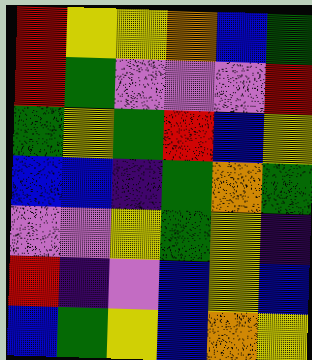[["red", "yellow", "yellow", "orange", "blue", "green"], ["red", "green", "violet", "violet", "violet", "red"], ["green", "yellow", "green", "red", "blue", "yellow"], ["blue", "blue", "indigo", "green", "orange", "green"], ["violet", "violet", "yellow", "green", "yellow", "indigo"], ["red", "indigo", "violet", "blue", "yellow", "blue"], ["blue", "green", "yellow", "blue", "orange", "yellow"]]